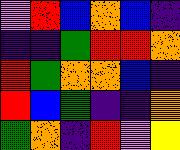[["violet", "red", "blue", "orange", "blue", "indigo"], ["indigo", "indigo", "green", "red", "red", "orange"], ["red", "green", "orange", "orange", "blue", "indigo"], ["red", "blue", "green", "indigo", "indigo", "orange"], ["green", "orange", "indigo", "red", "violet", "yellow"]]